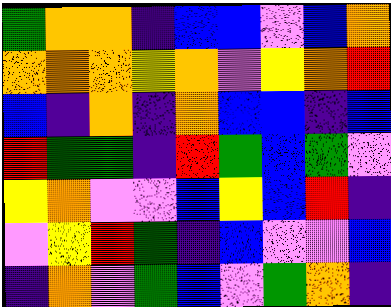[["green", "orange", "orange", "indigo", "blue", "blue", "violet", "blue", "orange"], ["orange", "orange", "orange", "yellow", "orange", "violet", "yellow", "orange", "red"], ["blue", "indigo", "orange", "indigo", "orange", "blue", "blue", "indigo", "blue"], ["red", "green", "green", "indigo", "red", "green", "blue", "green", "violet"], ["yellow", "orange", "violet", "violet", "blue", "yellow", "blue", "red", "indigo"], ["violet", "yellow", "red", "green", "indigo", "blue", "violet", "violet", "blue"], ["indigo", "orange", "violet", "green", "blue", "violet", "green", "orange", "indigo"]]